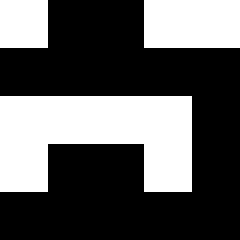[["white", "black", "black", "white", "white"], ["black", "black", "black", "black", "black"], ["white", "white", "white", "white", "black"], ["white", "black", "black", "white", "black"], ["black", "black", "black", "black", "black"]]